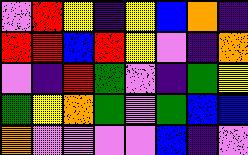[["violet", "red", "yellow", "indigo", "yellow", "blue", "orange", "indigo"], ["red", "red", "blue", "red", "yellow", "violet", "indigo", "orange"], ["violet", "indigo", "red", "green", "violet", "indigo", "green", "yellow"], ["green", "yellow", "orange", "green", "violet", "green", "blue", "blue"], ["orange", "violet", "violet", "violet", "violet", "blue", "indigo", "violet"]]